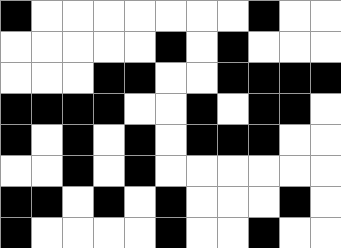[["black", "white", "white", "white", "white", "white", "white", "white", "black", "white", "white"], ["white", "white", "white", "white", "white", "black", "white", "black", "white", "white", "white"], ["white", "white", "white", "black", "black", "white", "white", "black", "black", "black", "black"], ["black", "black", "black", "black", "white", "white", "black", "white", "black", "black", "white"], ["black", "white", "black", "white", "black", "white", "black", "black", "black", "white", "white"], ["white", "white", "black", "white", "black", "white", "white", "white", "white", "white", "white"], ["black", "black", "white", "black", "white", "black", "white", "white", "white", "black", "white"], ["black", "white", "white", "white", "white", "black", "white", "white", "black", "white", "white"]]